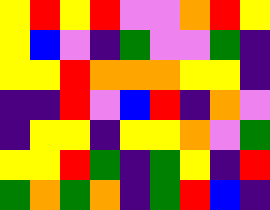[["yellow", "red", "yellow", "red", "violet", "violet", "orange", "red", "yellow"], ["yellow", "blue", "violet", "indigo", "green", "violet", "violet", "green", "indigo"], ["yellow", "yellow", "red", "orange", "orange", "orange", "yellow", "yellow", "indigo"], ["indigo", "indigo", "red", "violet", "blue", "red", "indigo", "orange", "violet"], ["indigo", "yellow", "yellow", "indigo", "yellow", "yellow", "orange", "violet", "green"], ["yellow", "yellow", "red", "green", "indigo", "green", "yellow", "indigo", "red"], ["green", "orange", "green", "orange", "indigo", "green", "red", "blue", "indigo"]]